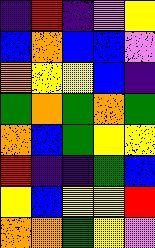[["indigo", "red", "indigo", "violet", "yellow"], ["blue", "orange", "blue", "blue", "violet"], ["orange", "yellow", "yellow", "blue", "indigo"], ["green", "orange", "green", "orange", "green"], ["orange", "blue", "green", "yellow", "yellow"], ["red", "indigo", "indigo", "green", "blue"], ["yellow", "blue", "yellow", "yellow", "red"], ["orange", "orange", "green", "yellow", "violet"]]